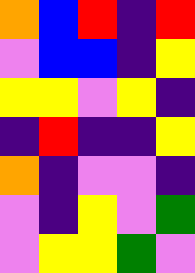[["orange", "blue", "red", "indigo", "red"], ["violet", "blue", "blue", "indigo", "yellow"], ["yellow", "yellow", "violet", "yellow", "indigo"], ["indigo", "red", "indigo", "indigo", "yellow"], ["orange", "indigo", "violet", "violet", "indigo"], ["violet", "indigo", "yellow", "violet", "green"], ["violet", "yellow", "yellow", "green", "violet"]]